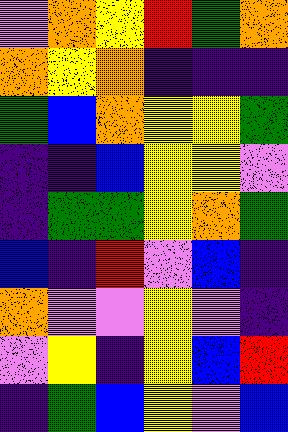[["violet", "orange", "yellow", "red", "green", "orange"], ["orange", "yellow", "orange", "indigo", "indigo", "indigo"], ["green", "blue", "orange", "yellow", "yellow", "green"], ["indigo", "indigo", "blue", "yellow", "yellow", "violet"], ["indigo", "green", "green", "yellow", "orange", "green"], ["blue", "indigo", "red", "violet", "blue", "indigo"], ["orange", "violet", "violet", "yellow", "violet", "indigo"], ["violet", "yellow", "indigo", "yellow", "blue", "red"], ["indigo", "green", "blue", "yellow", "violet", "blue"]]